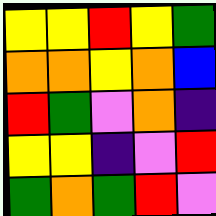[["yellow", "yellow", "red", "yellow", "green"], ["orange", "orange", "yellow", "orange", "blue"], ["red", "green", "violet", "orange", "indigo"], ["yellow", "yellow", "indigo", "violet", "red"], ["green", "orange", "green", "red", "violet"]]